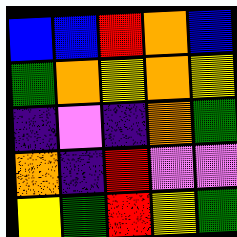[["blue", "blue", "red", "orange", "blue"], ["green", "orange", "yellow", "orange", "yellow"], ["indigo", "violet", "indigo", "orange", "green"], ["orange", "indigo", "red", "violet", "violet"], ["yellow", "green", "red", "yellow", "green"]]